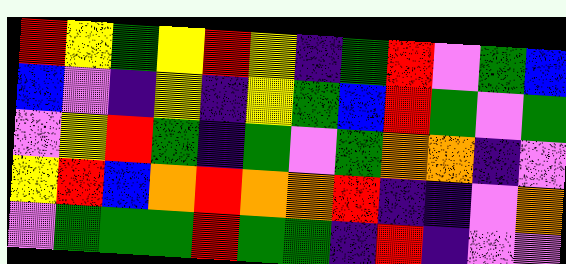[["red", "yellow", "green", "yellow", "red", "yellow", "indigo", "green", "red", "violet", "green", "blue"], ["blue", "violet", "indigo", "yellow", "indigo", "yellow", "green", "blue", "red", "green", "violet", "green"], ["violet", "yellow", "red", "green", "indigo", "green", "violet", "green", "orange", "orange", "indigo", "violet"], ["yellow", "red", "blue", "orange", "red", "orange", "orange", "red", "indigo", "indigo", "violet", "orange"], ["violet", "green", "green", "green", "red", "green", "green", "indigo", "red", "indigo", "violet", "violet"]]